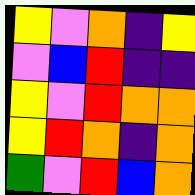[["yellow", "violet", "orange", "indigo", "yellow"], ["violet", "blue", "red", "indigo", "indigo"], ["yellow", "violet", "red", "orange", "orange"], ["yellow", "red", "orange", "indigo", "orange"], ["green", "violet", "red", "blue", "orange"]]